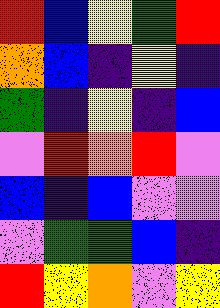[["red", "blue", "yellow", "green", "red"], ["orange", "blue", "indigo", "yellow", "indigo"], ["green", "indigo", "yellow", "indigo", "blue"], ["violet", "red", "orange", "red", "violet"], ["blue", "indigo", "blue", "violet", "violet"], ["violet", "green", "green", "blue", "indigo"], ["red", "yellow", "orange", "violet", "yellow"]]